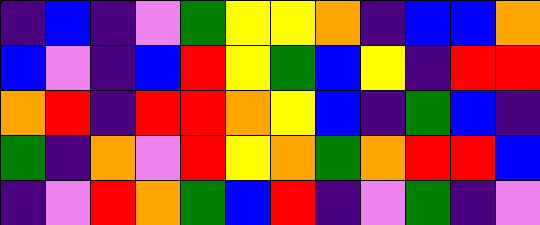[["indigo", "blue", "indigo", "violet", "green", "yellow", "yellow", "orange", "indigo", "blue", "blue", "orange"], ["blue", "violet", "indigo", "blue", "red", "yellow", "green", "blue", "yellow", "indigo", "red", "red"], ["orange", "red", "indigo", "red", "red", "orange", "yellow", "blue", "indigo", "green", "blue", "indigo"], ["green", "indigo", "orange", "violet", "red", "yellow", "orange", "green", "orange", "red", "red", "blue"], ["indigo", "violet", "red", "orange", "green", "blue", "red", "indigo", "violet", "green", "indigo", "violet"]]